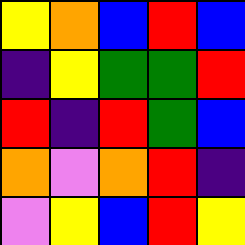[["yellow", "orange", "blue", "red", "blue"], ["indigo", "yellow", "green", "green", "red"], ["red", "indigo", "red", "green", "blue"], ["orange", "violet", "orange", "red", "indigo"], ["violet", "yellow", "blue", "red", "yellow"]]